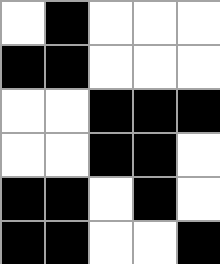[["white", "black", "white", "white", "white"], ["black", "black", "white", "white", "white"], ["white", "white", "black", "black", "black"], ["white", "white", "black", "black", "white"], ["black", "black", "white", "black", "white"], ["black", "black", "white", "white", "black"]]